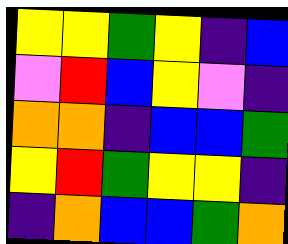[["yellow", "yellow", "green", "yellow", "indigo", "blue"], ["violet", "red", "blue", "yellow", "violet", "indigo"], ["orange", "orange", "indigo", "blue", "blue", "green"], ["yellow", "red", "green", "yellow", "yellow", "indigo"], ["indigo", "orange", "blue", "blue", "green", "orange"]]